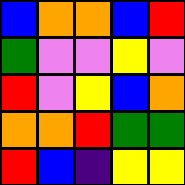[["blue", "orange", "orange", "blue", "red"], ["green", "violet", "violet", "yellow", "violet"], ["red", "violet", "yellow", "blue", "orange"], ["orange", "orange", "red", "green", "green"], ["red", "blue", "indigo", "yellow", "yellow"]]